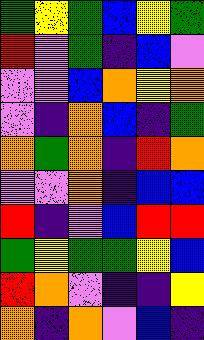[["green", "yellow", "green", "blue", "yellow", "green"], ["red", "violet", "green", "indigo", "blue", "violet"], ["violet", "violet", "blue", "orange", "yellow", "orange"], ["violet", "indigo", "orange", "blue", "indigo", "green"], ["orange", "green", "orange", "indigo", "red", "orange"], ["violet", "violet", "orange", "indigo", "blue", "blue"], ["red", "indigo", "violet", "blue", "red", "red"], ["green", "yellow", "green", "green", "yellow", "blue"], ["red", "orange", "violet", "indigo", "indigo", "yellow"], ["orange", "indigo", "orange", "violet", "blue", "indigo"]]